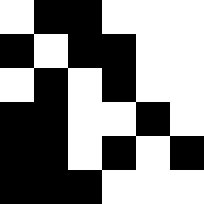[["white", "black", "black", "white", "white", "white"], ["black", "white", "black", "black", "white", "white"], ["white", "black", "white", "black", "white", "white"], ["black", "black", "white", "white", "black", "white"], ["black", "black", "white", "black", "white", "black"], ["black", "black", "black", "white", "white", "white"]]